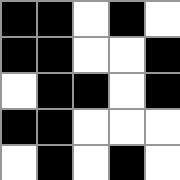[["black", "black", "white", "black", "white"], ["black", "black", "white", "white", "black"], ["white", "black", "black", "white", "black"], ["black", "black", "white", "white", "white"], ["white", "black", "white", "black", "white"]]